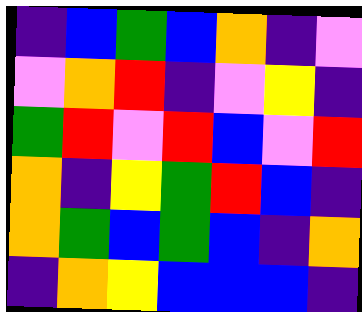[["indigo", "blue", "green", "blue", "orange", "indigo", "violet"], ["violet", "orange", "red", "indigo", "violet", "yellow", "indigo"], ["green", "red", "violet", "red", "blue", "violet", "red"], ["orange", "indigo", "yellow", "green", "red", "blue", "indigo"], ["orange", "green", "blue", "green", "blue", "indigo", "orange"], ["indigo", "orange", "yellow", "blue", "blue", "blue", "indigo"]]